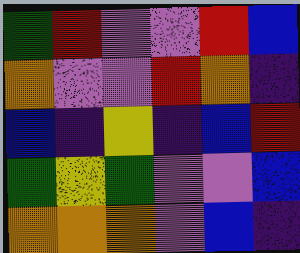[["green", "red", "violet", "violet", "red", "blue"], ["orange", "violet", "violet", "red", "orange", "indigo"], ["blue", "indigo", "yellow", "indigo", "blue", "red"], ["green", "yellow", "green", "violet", "violet", "blue"], ["orange", "orange", "orange", "violet", "blue", "indigo"]]